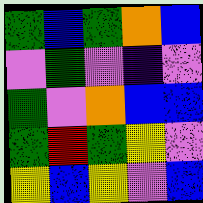[["green", "blue", "green", "orange", "blue"], ["violet", "green", "violet", "indigo", "violet"], ["green", "violet", "orange", "blue", "blue"], ["green", "red", "green", "yellow", "violet"], ["yellow", "blue", "yellow", "violet", "blue"]]